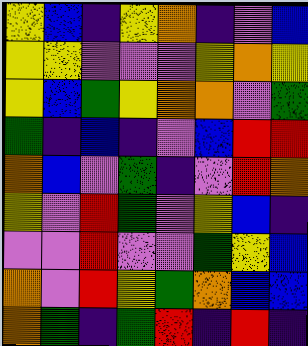[["yellow", "blue", "indigo", "yellow", "orange", "indigo", "violet", "blue"], ["yellow", "yellow", "violet", "violet", "violet", "yellow", "orange", "yellow"], ["yellow", "blue", "green", "yellow", "orange", "orange", "violet", "green"], ["green", "indigo", "blue", "indigo", "violet", "blue", "red", "red"], ["orange", "blue", "violet", "green", "indigo", "violet", "red", "orange"], ["yellow", "violet", "red", "green", "violet", "yellow", "blue", "indigo"], ["violet", "violet", "red", "violet", "violet", "green", "yellow", "blue"], ["orange", "violet", "red", "yellow", "green", "orange", "blue", "blue"], ["orange", "green", "indigo", "green", "red", "indigo", "red", "indigo"]]